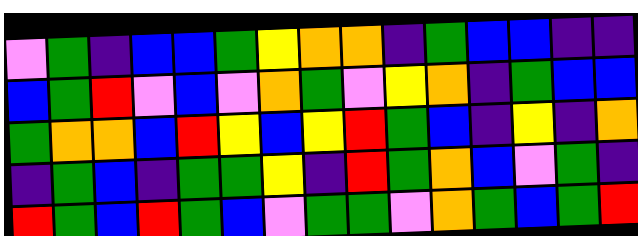[["violet", "green", "indigo", "blue", "blue", "green", "yellow", "orange", "orange", "indigo", "green", "blue", "blue", "indigo", "indigo"], ["blue", "green", "red", "violet", "blue", "violet", "orange", "green", "violet", "yellow", "orange", "indigo", "green", "blue", "blue"], ["green", "orange", "orange", "blue", "red", "yellow", "blue", "yellow", "red", "green", "blue", "indigo", "yellow", "indigo", "orange"], ["indigo", "green", "blue", "indigo", "green", "green", "yellow", "indigo", "red", "green", "orange", "blue", "violet", "green", "indigo"], ["red", "green", "blue", "red", "green", "blue", "violet", "green", "green", "violet", "orange", "green", "blue", "green", "red"]]